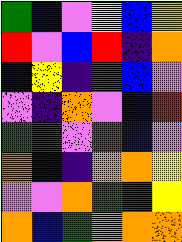[["green", "blue", "violet", "yellow", "blue", "yellow"], ["red", "violet", "blue", "red", "indigo", "orange"], ["indigo", "yellow", "indigo", "red", "blue", "violet"], ["violet", "indigo", "orange", "violet", "blue", "red"], ["green", "green", "violet", "red", "blue", "violet"], ["orange", "indigo", "indigo", "orange", "orange", "yellow"], ["violet", "violet", "orange", "green", "green", "yellow"], ["orange", "blue", "green", "orange", "orange", "orange"]]